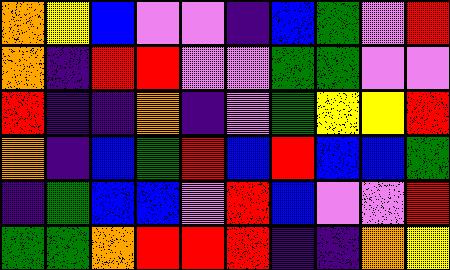[["orange", "yellow", "blue", "violet", "violet", "indigo", "blue", "green", "violet", "red"], ["orange", "indigo", "red", "red", "violet", "violet", "green", "green", "violet", "violet"], ["red", "indigo", "indigo", "orange", "indigo", "violet", "green", "yellow", "yellow", "red"], ["orange", "indigo", "blue", "green", "red", "blue", "red", "blue", "blue", "green"], ["indigo", "green", "blue", "blue", "violet", "red", "blue", "violet", "violet", "red"], ["green", "green", "orange", "red", "red", "red", "indigo", "indigo", "orange", "yellow"]]